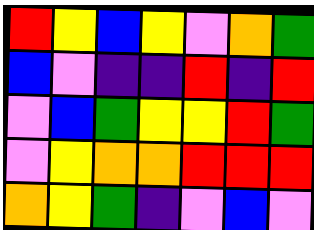[["red", "yellow", "blue", "yellow", "violet", "orange", "green"], ["blue", "violet", "indigo", "indigo", "red", "indigo", "red"], ["violet", "blue", "green", "yellow", "yellow", "red", "green"], ["violet", "yellow", "orange", "orange", "red", "red", "red"], ["orange", "yellow", "green", "indigo", "violet", "blue", "violet"]]